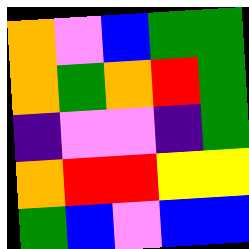[["orange", "violet", "blue", "green", "green"], ["orange", "green", "orange", "red", "green"], ["indigo", "violet", "violet", "indigo", "green"], ["orange", "red", "red", "yellow", "yellow"], ["green", "blue", "violet", "blue", "blue"]]